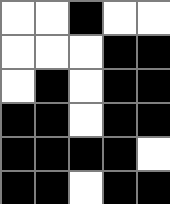[["white", "white", "black", "white", "white"], ["white", "white", "white", "black", "black"], ["white", "black", "white", "black", "black"], ["black", "black", "white", "black", "black"], ["black", "black", "black", "black", "white"], ["black", "black", "white", "black", "black"]]